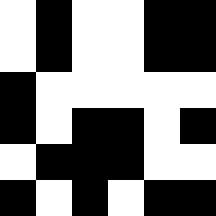[["white", "black", "white", "white", "black", "black"], ["white", "black", "white", "white", "black", "black"], ["black", "white", "white", "white", "white", "white"], ["black", "white", "black", "black", "white", "black"], ["white", "black", "black", "black", "white", "white"], ["black", "white", "black", "white", "black", "black"]]